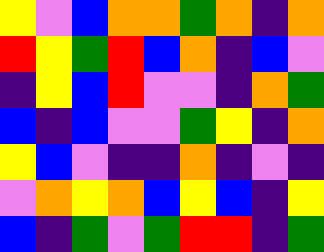[["yellow", "violet", "blue", "orange", "orange", "green", "orange", "indigo", "orange"], ["red", "yellow", "green", "red", "blue", "orange", "indigo", "blue", "violet"], ["indigo", "yellow", "blue", "red", "violet", "violet", "indigo", "orange", "green"], ["blue", "indigo", "blue", "violet", "violet", "green", "yellow", "indigo", "orange"], ["yellow", "blue", "violet", "indigo", "indigo", "orange", "indigo", "violet", "indigo"], ["violet", "orange", "yellow", "orange", "blue", "yellow", "blue", "indigo", "yellow"], ["blue", "indigo", "green", "violet", "green", "red", "red", "indigo", "green"]]